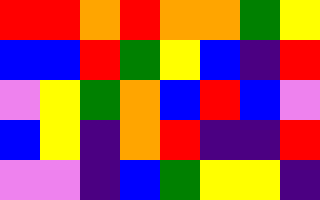[["red", "red", "orange", "red", "orange", "orange", "green", "yellow"], ["blue", "blue", "red", "green", "yellow", "blue", "indigo", "red"], ["violet", "yellow", "green", "orange", "blue", "red", "blue", "violet"], ["blue", "yellow", "indigo", "orange", "red", "indigo", "indigo", "red"], ["violet", "violet", "indigo", "blue", "green", "yellow", "yellow", "indigo"]]